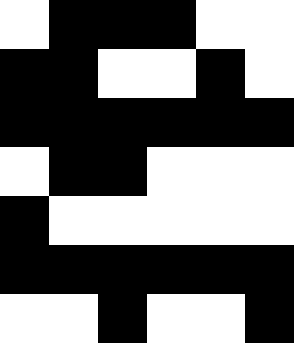[["white", "black", "black", "black", "white", "white"], ["black", "black", "white", "white", "black", "white"], ["black", "black", "black", "black", "black", "black"], ["white", "black", "black", "white", "white", "white"], ["black", "white", "white", "white", "white", "white"], ["black", "black", "black", "black", "black", "black"], ["white", "white", "black", "white", "white", "black"]]